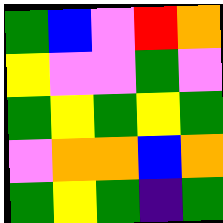[["green", "blue", "violet", "red", "orange"], ["yellow", "violet", "violet", "green", "violet"], ["green", "yellow", "green", "yellow", "green"], ["violet", "orange", "orange", "blue", "orange"], ["green", "yellow", "green", "indigo", "green"]]